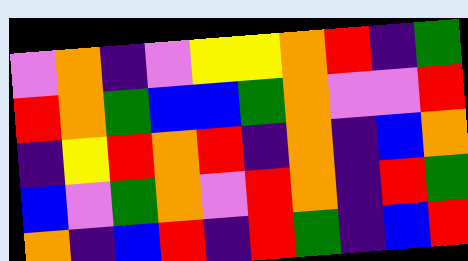[["violet", "orange", "indigo", "violet", "yellow", "yellow", "orange", "red", "indigo", "green"], ["red", "orange", "green", "blue", "blue", "green", "orange", "violet", "violet", "red"], ["indigo", "yellow", "red", "orange", "red", "indigo", "orange", "indigo", "blue", "orange"], ["blue", "violet", "green", "orange", "violet", "red", "orange", "indigo", "red", "green"], ["orange", "indigo", "blue", "red", "indigo", "red", "green", "indigo", "blue", "red"]]